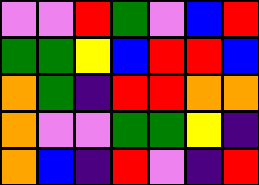[["violet", "violet", "red", "green", "violet", "blue", "red"], ["green", "green", "yellow", "blue", "red", "red", "blue"], ["orange", "green", "indigo", "red", "red", "orange", "orange"], ["orange", "violet", "violet", "green", "green", "yellow", "indigo"], ["orange", "blue", "indigo", "red", "violet", "indigo", "red"]]